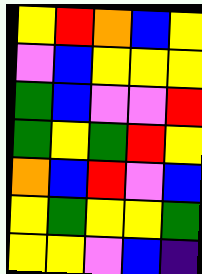[["yellow", "red", "orange", "blue", "yellow"], ["violet", "blue", "yellow", "yellow", "yellow"], ["green", "blue", "violet", "violet", "red"], ["green", "yellow", "green", "red", "yellow"], ["orange", "blue", "red", "violet", "blue"], ["yellow", "green", "yellow", "yellow", "green"], ["yellow", "yellow", "violet", "blue", "indigo"]]